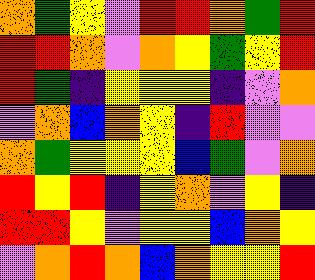[["orange", "green", "yellow", "violet", "red", "red", "orange", "green", "red"], ["red", "red", "orange", "violet", "orange", "yellow", "green", "yellow", "red"], ["red", "green", "indigo", "yellow", "yellow", "yellow", "indigo", "violet", "orange"], ["violet", "orange", "blue", "orange", "yellow", "indigo", "red", "violet", "violet"], ["orange", "green", "yellow", "yellow", "yellow", "blue", "green", "violet", "orange"], ["red", "yellow", "red", "indigo", "yellow", "orange", "violet", "yellow", "indigo"], ["red", "red", "yellow", "violet", "yellow", "yellow", "blue", "orange", "yellow"], ["violet", "orange", "red", "orange", "blue", "orange", "yellow", "yellow", "red"]]